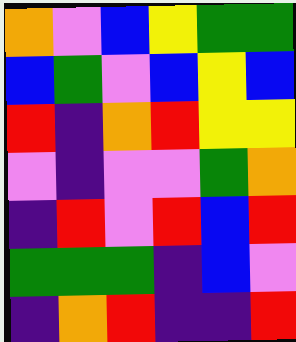[["orange", "violet", "blue", "yellow", "green", "green"], ["blue", "green", "violet", "blue", "yellow", "blue"], ["red", "indigo", "orange", "red", "yellow", "yellow"], ["violet", "indigo", "violet", "violet", "green", "orange"], ["indigo", "red", "violet", "red", "blue", "red"], ["green", "green", "green", "indigo", "blue", "violet"], ["indigo", "orange", "red", "indigo", "indigo", "red"]]